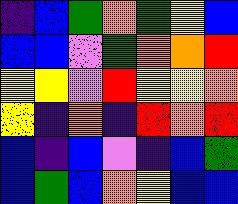[["indigo", "blue", "green", "orange", "green", "yellow", "blue"], ["blue", "blue", "violet", "green", "orange", "orange", "red"], ["yellow", "yellow", "violet", "red", "yellow", "yellow", "orange"], ["yellow", "indigo", "orange", "indigo", "red", "orange", "red"], ["blue", "indigo", "blue", "violet", "indigo", "blue", "green"], ["blue", "green", "blue", "orange", "yellow", "blue", "blue"]]